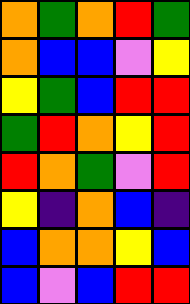[["orange", "green", "orange", "red", "green"], ["orange", "blue", "blue", "violet", "yellow"], ["yellow", "green", "blue", "red", "red"], ["green", "red", "orange", "yellow", "red"], ["red", "orange", "green", "violet", "red"], ["yellow", "indigo", "orange", "blue", "indigo"], ["blue", "orange", "orange", "yellow", "blue"], ["blue", "violet", "blue", "red", "red"]]